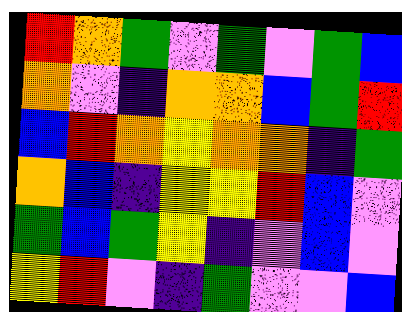[["red", "orange", "green", "violet", "green", "violet", "green", "blue"], ["orange", "violet", "indigo", "orange", "orange", "blue", "green", "red"], ["blue", "red", "orange", "yellow", "orange", "orange", "indigo", "green"], ["orange", "blue", "indigo", "yellow", "yellow", "red", "blue", "violet"], ["green", "blue", "green", "yellow", "indigo", "violet", "blue", "violet"], ["yellow", "red", "violet", "indigo", "green", "violet", "violet", "blue"]]